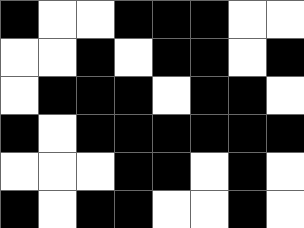[["black", "white", "white", "black", "black", "black", "white", "white"], ["white", "white", "black", "white", "black", "black", "white", "black"], ["white", "black", "black", "black", "white", "black", "black", "white"], ["black", "white", "black", "black", "black", "black", "black", "black"], ["white", "white", "white", "black", "black", "white", "black", "white"], ["black", "white", "black", "black", "white", "white", "black", "white"]]